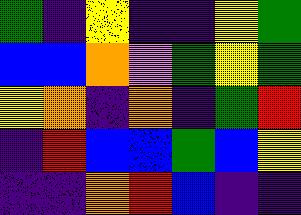[["green", "indigo", "yellow", "indigo", "indigo", "yellow", "green"], ["blue", "blue", "orange", "violet", "green", "yellow", "green"], ["yellow", "orange", "indigo", "orange", "indigo", "green", "red"], ["indigo", "red", "blue", "blue", "green", "blue", "yellow"], ["indigo", "indigo", "orange", "red", "blue", "indigo", "indigo"]]